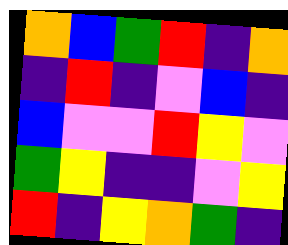[["orange", "blue", "green", "red", "indigo", "orange"], ["indigo", "red", "indigo", "violet", "blue", "indigo"], ["blue", "violet", "violet", "red", "yellow", "violet"], ["green", "yellow", "indigo", "indigo", "violet", "yellow"], ["red", "indigo", "yellow", "orange", "green", "indigo"]]